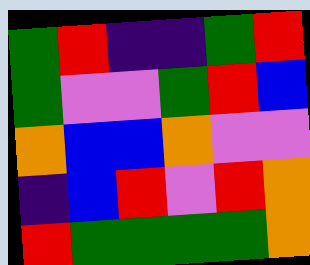[["green", "red", "indigo", "indigo", "green", "red"], ["green", "violet", "violet", "green", "red", "blue"], ["orange", "blue", "blue", "orange", "violet", "violet"], ["indigo", "blue", "red", "violet", "red", "orange"], ["red", "green", "green", "green", "green", "orange"]]